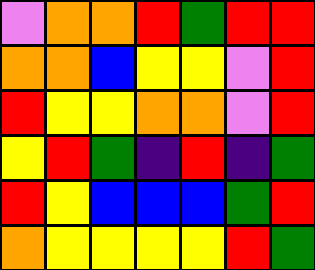[["violet", "orange", "orange", "red", "green", "red", "red"], ["orange", "orange", "blue", "yellow", "yellow", "violet", "red"], ["red", "yellow", "yellow", "orange", "orange", "violet", "red"], ["yellow", "red", "green", "indigo", "red", "indigo", "green"], ["red", "yellow", "blue", "blue", "blue", "green", "red"], ["orange", "yellow", "yellow", "yellow", "yellow", "red", "green"]]